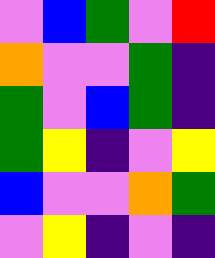[["violet", "blue", "green", "violet", "red"], ["orange", "violet", "violet", "green", "indigo"], ["green", "violet", "blue", "green", "indigo"], ["green", "yellow", "indigo", "violet", "yellow"], ["blue", "violet", "violet", "orange", "green"], ["violet", "yellow", "indigo", "violet", "indigo"]]